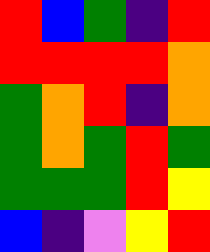[["red", "blue", "green", "indigo", "red"], ["red", "red", "red", "red", "orange"], ["green", "orange", "red", "indigo", "orange"], ["green", "orange", "green", "red", "green"], ["green", "green", "green", "red", "yellow"], ["blue", "indigo", "violet", "yellow", "red"]]